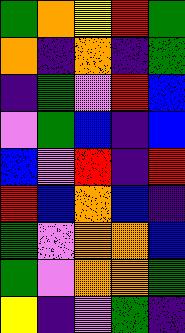[["green", "orange", "yellow", "red", "green"], ["orange", "indigo", "orange", "indigo", "green"], ["indigo", "green", "violet", "red", "blue"], ["violet", "green", "blue", "indigo", "blue"], ["blue", "violet", "red", "indigo", "red"], ["red", "blue", "orange", "blue", "indigo"], ["green", "violet", "orange", "orange", "blue"], ["green", "violet", "orange", "orange", "green"], ["yellow", "indigo", "violet", "green", "indigo"]]